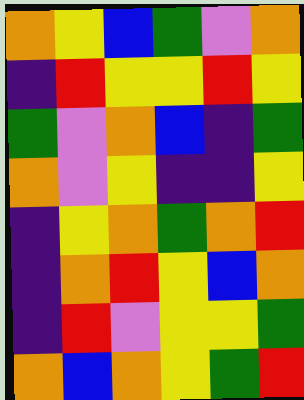[["orange", "yellow", "blue", "green", "violet", "orange"], ["indigo", "red", "yellow", "yellow", "red", "yellow"], ["green", "violet", "orange", "blue", "indigo", "green"], ["orange", "violet", "yellow", "indigo", "indigo", "yellow"], ["indigo", "yellow", "orange", "green", "orange", "red"], ["indigo", "orange", "red", "yellow", "blue", "orange"], ["indigo", "red", "violet", "yellow", "yellow", "green"], ["orange", "blue", "orange", "yellow", "green", "red"]]